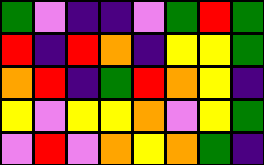[["green", "violet", "indigo", "indigo", "violet", "green", "red", "green"], ["red", "indigo", "red", "orange", "indigo", "yellow", "yellow", "green"], ["orange", "red", "indigo", "green", "red", "orange", "yellow", "indigo"], ["yellow", "violet", "yellow", "yellow", "orange", "violet", "yellow", "green"], ["violet", "red", "violet", "orange", "yellow", "orange", "green", "indigo"]]